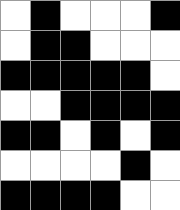[["white", "black", "white", "white", "white", "black"], ["white", "black", "black", "white", "white", "white"], ["black", "black", "black", "black", "black", "white"], ["white", "white", "black", "black", "black", "black"], ["black", "black", "white", "black", "white", "black"], ["white", "white", "white", "white", "black", "white"], ["black", "black", "black", "black", "white", "white"]]